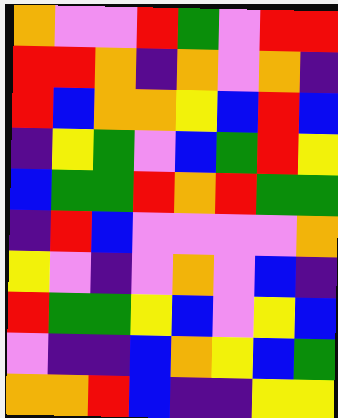[["orange", "violet", "violet", "red", "green", "violet", "red", "red"], ["red", "red", "orange", "indigo", "orange", "violet", "orange", "indigo"], ["red", "blue", "orange", "orange", "yellow", "blue", "red", "blue"], ["indigo", "yellow", "green", "violet", "blue", "green", "red", "yellow"], ["blue", "green", "green", "red", "orange", "red", "green", "green"], ["indigo", "red", "blue", "violet", "violet", "violet", "violet", "orange"], ["yellow", "violet", "indigo", "violet", "orange", "violet", "blue", "indigo"], ["red", "green", "green", "yellow", "blue", "violet", "yellow", "blue"], ["violet", "indigo", "indigo", "blue", "orange", "yellow", "blue", "green"], ["orange", "orange", "red", "blue", "indigo", "indigo", "yellow", "yellow"]]